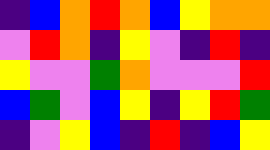[["indigo", "blue", "orange", "red", "orange", "blue", "yellow", "orange", "orange"], ["violet", "red", "orange", "indigo", "yellow", "violet", "indigo", "red", "indigo"], ["yellow", "violet", "violet", "green", "orange", "violet", "violet", "violet", "red"], ["blue", "green", "violet", "blue", "yellow", "indigo", "yellow", "red", "green"], ["indigo", "violet", "yellow", "blue", "indigo", "red", "indigo", "blue", "yellow"]]